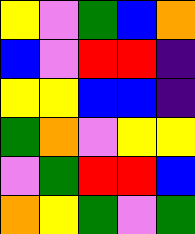[["yellow", "violet", "green", "blue", "orange"], ["blue", "violet", "red", "red", "indigo"], ["yellow", "yellow", "blue", "blue", "indigo"], ["green", "orange", "violet", "yellow", "yellow"], ["violet", "green", "red", "red", "blue"], ["orange", "yellow", "green", "violet", "green"]]